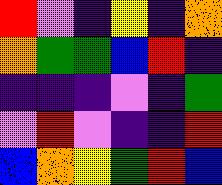[["red", "violet", "indigo", "yellow", "indigo", "orange"], ["orange", "green", "green", "blue", "red", "indigo"], ["indigo", "indigo", "indigo", "violet", "indigo", "green"], ["violet", "red", "violet", "indigo", "indigo", "red"], ["blue", "orange", "yellow", "green", "red", "blue"]]